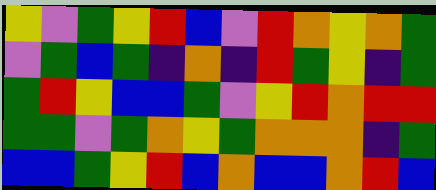[["yellow", "violet", "green", "yellow", "red", "blue", "violet", "red", "orange", "yellow", "orange", "green"], ["violet", "green", "blue", "green", "indigo", "orange", "indigo", "red", "green", "yellow", "indigo", "green"], ["green", "red", "yellow", "blue", "blue", "green", "violet", "yellow", "red", "orange", "red", "red"], ["green", "green", "violet", "green", "orange", "yellow", "green", "orange", "orange", "orange", "indigo", "green"], ["blue", "blue", "green", "yellow", "red", "blue", "orange", "blue", "blue", "orange", "red", "blue"]]